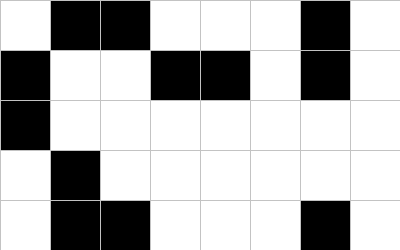[["white", "black", "black", "white", "white", "white", "black", "white"], ["black", "white", "white", "black", "black", "white", "black", "white"], ["black", "white", "white", "white", "white", "white", "white", "white"], ["white", "black", "white", "white", "white", "white", "white", "white"], ["white", "black", "black", "white", "white", "white", "black", "white"]]